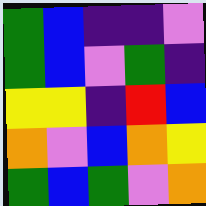[["green", "blue", "indigo", "indigo", "violet"], ["green", "blue", "violet", "green", "indigo"], ["yellow", "yellow", "indigo", "red", "blue"], ["orange", "violet", "blue", "orange", "yellow"], ["green", "blue", "green", "violet", "orange"]]